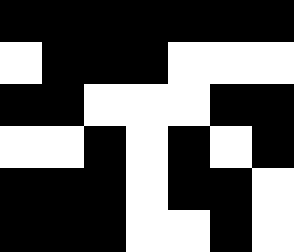[["black", "black", "black", "black", "black", "black", "black"], ["white", "black", "black", "black", "white", "white", "white"], ["black", "black", "white", "white", "white", "black", "black"], ["white", "white", "black", "white", "black", "white", "black"], ["black", "black", "black", "white", "black", "black", "white"], ["black", "black", "black", "white", "white", "black", "white"]]